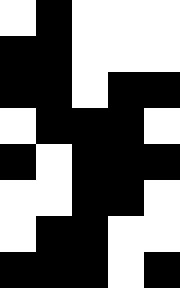[["white", "black", "white", "white", "white"], ["black", "black", "white", "white", "white"], ["black", "black", "white", "black", "black"], ["white", "black", "black", "black", "white"], ["black", "white", "black", "black", "black"], ["white", "white", "black", "black", "white"], ["white", "black", "black", "white", "white"], ["black", "black", "black", "white", "black"]]